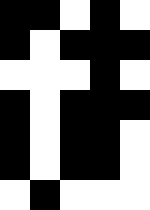[["black", "black", "white", "black", "white"], ["black", "white", "black", "black", "black"], ["white", "white", "white", "black", "white"], ["black", "white", "black", "black", "black"], ["black", "white", "black", "black", "white"], ["black", "white", "black", "black", "white"], ["white", "black", "white", "white", "white"]]